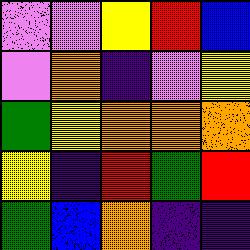[["violet", "violet", "yellow", "red", "blue"], ["violet", "orange", "indigo", "violet", "yellow"], ["green", "yellow", "orange", "orange", "orange"], ["yellow", "indigo", "red", "green", "red"], ["green", "blue", "orange", "indigo", "indigo"]]